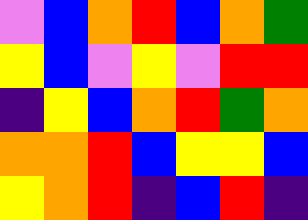[["violet", "blue", "orange", "red", "blue", "orange", "green"], ["yellow", "blue", "violet", "yellow", "violet", "red", "red"], ["indigo", "yellow", "blue", "orange", "red", "green", "orange"], ["orange", "orange", "red", "blue", "yellow", "yellow", "blue"], ["yellow", "orange", "red", "indigo", "blue", "red", "indigo"]]